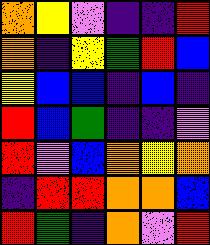[["orange", "yellow", "violet", "indigo", "indigo", "red"], ["orange", "indigo", "yellow", "green", "red", "blue"], ["yellow", "blue", "blue", "indigo", "blue", "indigo"], ["red", "blue", "green", "indigo", "indigo", "violet"], ["red", "violet", "blue", "orange", "yellow", "orange"], ["indigo", "red", "red", "orange", "orange", "blue"], ["red", "green", "indigo", "orange", "violet", "red"]]